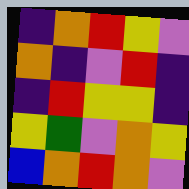[["indigo", "orange", "red", "yellow", "violet"], ["orange", "indigo", "violet", "red", "indigo"], ["indigo", "red", "yellow", "yellow", "indigo"], ["yellow", "green", "violet", "orange", "yellow"], ["blue", "orange", "red", "orange", "violet"]]